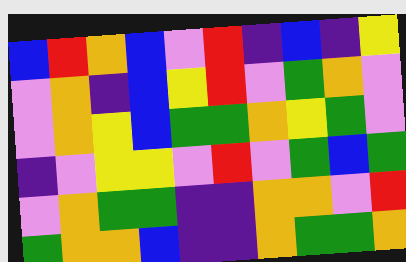[["blue", "red", "orange", "blue", "violet", "red", "indigo", "blue", "indigo", "yellow"], ["violet", "orange", "indigo", "blue", "yellow", "red", "violet", "green", "orange", "violet"], ["violet", "orange", "yellow", "blue", "green", "green", "orange", "yellow", "green", "violet"], ["indigo", "violet", "yellow", "yellow", "violet", "red", "violet", "green", "blue", "green"], ["violet", "orange", "green", "green", "indigo", "indigo", "orange", "orange", "violet", "red"], ["green", "orange", "orange", "blue", "indigo", "indigo", "orange", "green", "green", "orange"]]